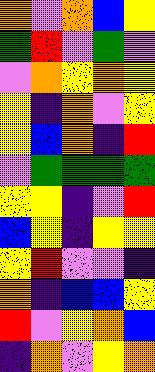[["orange", "violet", "orange", "blue", "yellow"], ["green", "red", "violet", "green", "violet"], ["violet", "orange", "yellow", "orange", "yellow"], ["yellow", "indigo", "orange", "violet", "yellow"], ["yellow", "blue", "orange", "indigo", "red"], ["violet", "green", "green", "green", "green"], ["yellow", "yellow", "indigo", "violet", "red"], ["blue", "yellow", "indigo", "yellow", "yellow"], ["yellow", "red", "violet", "violet", "indigo"], ["orange", "indigo", "blue", "blue", "yellow"], ["red", "violet", "yellow", "orange", "blue"], ["indigo", "orange", "violet", "yellow", "orange"]]